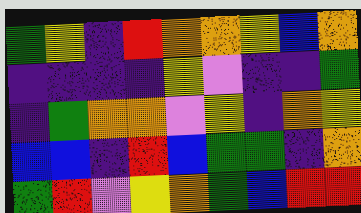[["green", "yellow", "indigo", "red", "orange", "orange", "yellow", "blue", "orange"], ["indigo", "indigo", "indigo", "indigo", "yellow", "violet", "indigo", "indigo", "green"], ["indigo", "green", "orange", "orange", "violet", "yellow", "indigo", "orange", "yellow"], ["blue", "blue", "indigo", "red", "blue", "green", "green", "indigo", "orange"], ["green", "red", "violet", "yellow", "orange", "green", "blue", "red", "red"]]